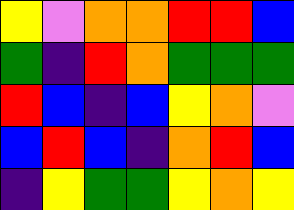[["yellow", "violet", "orange", "orange", "red", "red", "blue"], ["green", "indigo", "red", "orange", "green", "green", "green"], ["red", "blue", "indigo", "blue", "yellow", "orange", "violet"], ["blue", "red", "blue", "indigo", "orange", "red", "blue"], ["indigo", "yellow", "green", "green", "yellow", "orange", "yellow"]]